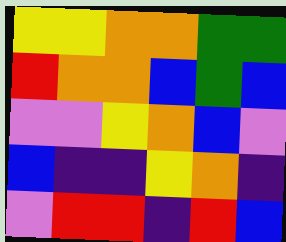[["yellow", "yellow", "orange", "orange", "green", "green"], ["red", "orange", "orange", "blue", "green", "blue"], ["violet", "violet", "yellow", "orange", "blue", "violet"], ["blue", "indigo", "indigo", "yellow", "orange", "indigo"], ["violet", "red", "red", "indigo", "red", "blue"]]